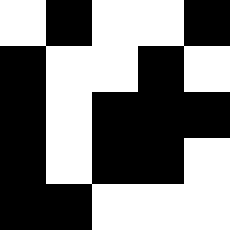[["white", "black", "white", "white", "black"], ["black", "white", "white", "black", "white"], ["black", "white", "black", "black", "black"], ["black", "white", "black", "black", "white"], ["black", "black", "white", "white", "white"]]